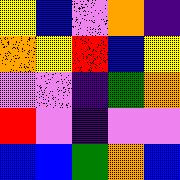[["yellow", "blue", "violet", "orange", "indigo"], ["orange", "yellow", "red", "blue", "yellow"], ["violet", "violet", "indigo", "green", "orange"], ["red", "violet", "indigo", "violet", "violet"], ["blue", "blue", "green", "orange", "blue"]]